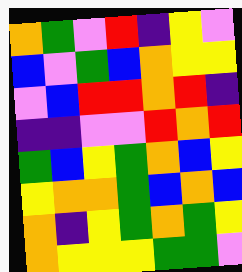[["orange", "green", "violet", "red", "indigo", "yellow", "violet"], ["blue", "violet", "green", "blue", "orange", "yellow", "yellow"], ["violet", "blue", "red", "red", "orange", "red", "indigo"], ["indigo", "indigo", "violet", "violet", "red", "orange", "red"], ["green", "blue", "yellow", "green", "orange", "blue", "yellow"], ["yellow", "orange", "orange", "green", "blue", "orange", "blue"], ["orange", "indigo", "yellow", "green", "orange", "green", "yellow"], ["orange", "yellow", "yellow", "yellow", "green", "green", "violet"]]